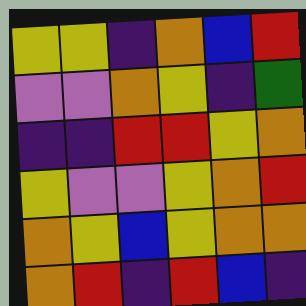[["yellow", "yellow", "indigo", "orange", "blue", "red"], ["violet", "violet", "orange", "yellow", "indigo", "green"], ["indigo", "indigo", "red", "red", "yellow", "orange"], ["yellow", "violet", "violet", "yellow", "orange", "red"], ["orange", "yellow", "blue", "yellow", "orange", "orange"], ["orange", "red", "indigo", "red", "blue", "indigo"]]